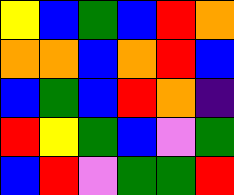[["yellow", "blue", "green", "blue", "red", "orange"], ["orange", "orange", "blue", "orange", "red", "blue"], ["blue", "green", "blue", "red", "orange", "indigo"], ["red", "yellow", "green", "blue", "violet", "green"], ["blue", "red", "violet", "green", "green", "red"]]